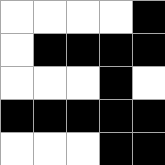[["white", "white", "white", "white", "black"], ["white", "black", "black", "black", "black"], ["white", "white", "white", "black", "white"], ["black", "black", "black", "black", "black"], ["white", "white", "white", "black", "black"]]